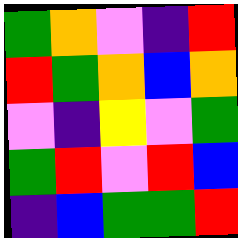[["green", "orange", "violet", "indigo", "red"], ["red", "green", "orange", "blue", "orange"], ["violet", "indigo", "yellow", "violet", "green"], ["green", "red", "violet", "red", "blue"], ["indigo", "blue", "green", "green", "red"]]